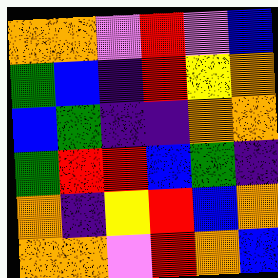[["orange", "orange", "violet", "red", "violet", "blue"], ["green", "blue", "indigo", "red", "yellow", "orange"], ["blue", "green", "indigo", "indigo", "orange", "orange"], ["green", "red", "red", "blue", "green", "indigo"], ["orange", "indigo", "yellow", "red", "blue", "orange"], ["orange", "orange", "violet", "red", "orange", "blue"]]